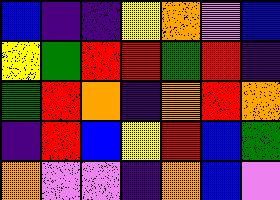[["blue", "indigo", "indigo", "yellow", "orange", "violet", "blue"], ["yellow", "green", "red", "red", "green", "red", "indigo"], ["green", "red", "orange", "indigo", "orange", "red", "orange"], ["indigo", "red", "blue", "yellow", "red", "blue", "green"], ["orange", "violet", "violet", "indigo", "orange", "blue", "violet"]]